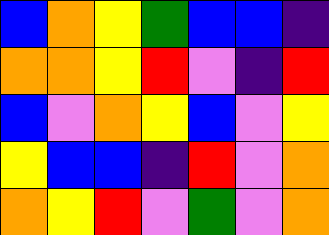[["blue", "orange", "yellow", "green", "blue", "blue", "indigo"], ["orange", "orange", "yellow", "red", "violet", "indigo", "red"], ["blue", "violet", "orange", "yellow", "blue", "violet", "yellow"], ["yellow", "blue", "blue", "indigo", "red", "violet", "orange"], ["orange", "yellow", "red", "violet", "green", "violet", "orange"]]